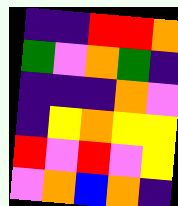[["indigo", "indigo", "red", "red", "orange"], ["green", "violet", "orange", "green", "indigo"], ["indigo", "indigo", "indigo", "orange", "violet"], ["indigo", "yellow", "orange", "yellow", "yellow"], ["red", "violet", "red", "violet", "yellow"], ["violet", "orange", "blue", "orange", "indigo"]]